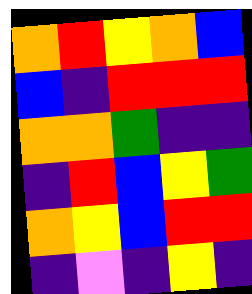[["orange", "red", "yellow", "orange", "blue"], ["blue", "indigo", "red", "red", "red"], ["orange", "orange", "green", "indigo", "indigo"], ["indigo", "red", "blue", "yellow", "green"], ["orange", "yellow", "blue", "red", "red"], ["indigo", "violet", "indigo", "yellow", "indigo"]]